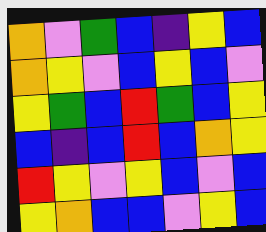[["orange", "violet", "green", "blue", "indigo", "yellow", "blue"], ["orange", "yellow", "violet", "blue", "yellow", "blue", "violet"], ["yellow", "green", "blue", "red", "green", "blue", "yellow"], ["blue", "indigo", "blue", "red", "blue", "orange", "yellow"], ["red", "yellow", "violet", "yellow", "blue", "violet", "blue"], ["yellow", "orange", "blue", "blue", "violet", "yellow", "blue"]]